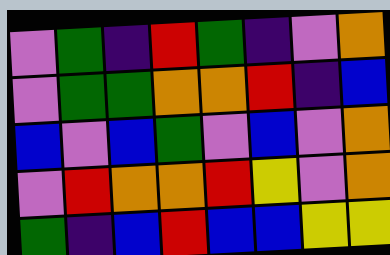[["violet", "green", "indigo", "red", "green", "indigo", "violet", "orange"], ["violet", "green", "green", "orange", "orange", "red", "indigo", "blue"], ["blue", "violet", "blue", "green", "violet", "blue", "violet", "orange"], ["violet", "red", "orange", "orange", "red", "yellow", "violet", "orange"], ["green", "indigo", "blue", "red", "blue", "blue", "yellow", "yellow"]]